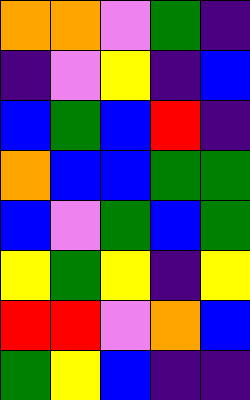[["orange", "orange", "violet", "green", "indigo"], ["indigo", "violet", "yellow", "indigo", "blue"], ["blue", "green", "blue", "red", "indigo"], ["orange", "blue", "blue", "green", "green"], ["blue", "violet", "green", "blue", "green"], ["yellow", "green", "yellow", "indigo", "yellow"], ["red", "red", "violet", "orange", "blue"], ["green", "yellow", "blue", "indigo", "indigo"]]